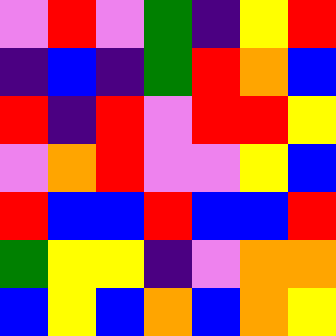[["violet", "red", "violet", "green", "indigo", "yellow", "red"], ["indigo", "blue", "indigo", "green", "red", "orange", "blue"], ["red", "indigo", "red", "violet", "red", "red", "yellow"], ["violet", "orange", "red", "violet", "violet", "yellow", "blue"], ["red", "blue", "blue", "red", "blue", "blue", "red"], ["green", "yellow", "yellow", "indigo", "violet", "orange", "orange"], ["blue", "yellow", "blue", "orange", "blue", "orange", "yellow"]]